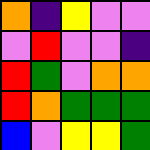[["orange", "indigo", "yellow", "violet", "violet"], ["violet", "red", "violet", "violet", "indigo"], ["red", "green", "violet", "orange", "orange"], ["red", "orange", "green", "green", "green"], ["blue", "violet", "yellow", "yellow", "green"]]